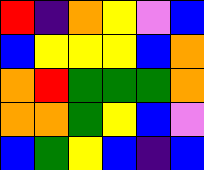[["red", "indigo", "orange", "yellow", "violet", "blue"], ["blue", "yellow", "yellow", "yellow", "blue", "orange"], ["orange", "red", "green", "green", "green", "orange"], ["orange", "orange", "green", "yellow", "blue", "violet"], ["blue", "green", "yellow", "blue", "indigo", "blue"]]